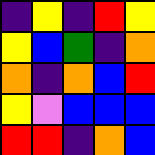[["indigo", "yellow", "indigo", "red", "yellow"], ["yellow", "blue", "green", "indigo", "orange"], ["orange", "indigo", "orange", "blue", "red"], ["yellow", "violet", "blue", "blue", "blue"], ["red", "red", "indigo", "orange", "blue"]]